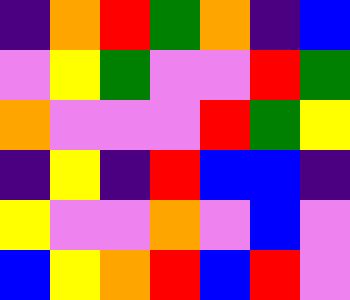[["indigo", "orange", "red", "green", "orange", "indigo", "blue"], ["violet", "yellow", "green", "violet", "violet", "red", "green"], ["orange", "violet", "violet", "violet", "red", "green", "yellow"], ["indigo", "yellow", "indigo", "red", "blue", "blue", "indigo"], ["yellow", "violet", "violet", "orange", "violet", "blue", "violet"], ["blue", "yellow", "orange", "red", "blue", "red", "violet"]]